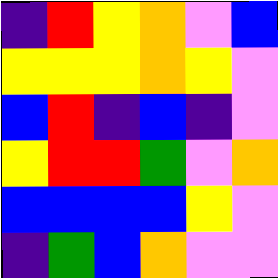[["indigo", "red", "yellow", "orange", "violet", "blue"], ["yellow", "yellow", "yellow", "orange", "yellow", "violet"], ["blue", "red", "indigo", "blue", "indigo", "violet"], ["yellow", "red", "red", "green", "violet", "orange"], ["blue", "blue", "blue", "blue", "yellow", "violet"], ["indigo", "green", "blue", "orange", "violet", "violet"]]